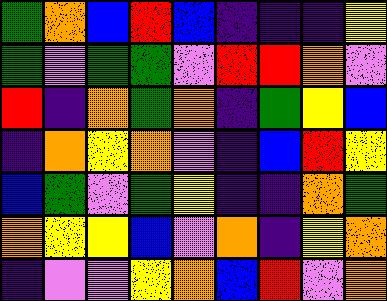[["green", "orange", "blue", "red", "blue", "indigo", "indigo", "indigo", "yellow"], ["green", "violet", "green", "green", "violet", "red", "red", "orange", "violet"], ["red", "indigo", "orange", "green", "orange", "indigo", "green", "yellow", "blue"], ["indigo", "orange", "yellow", "orange", "violet", "indigo", "blue", "red", "yellow"], ["blue", "green", "violet", "green", "yellow", "indigo", "indigo", "orange", "green"], ["orange", "yellow", "yellow", "blue", "violet", "orange", "indigo", "yellow", "orange"], ["indigo", "violet", "violet", "yellow", "orange", "blue", "red", "violet", "orange"]]